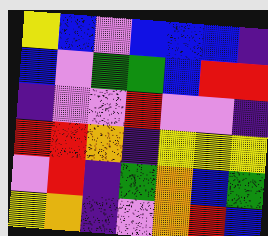[["yellow", "blue", "violet", "blue", "blue", "blue", "indigo"], ["blue", "violet", "green", "green", "blue", "red", "red"], ["indigo", "violet", "violet", "red", "violet", "violet", "indigo"], ["red", "red", "orange", "indigo", "yellow", "yellow", "yellow"], ["violet", "red", "indigo", "green", "orange", "blue", "green"], ["yellow", "orange", "indigo", "violet", "orange", "red", "blue"]]